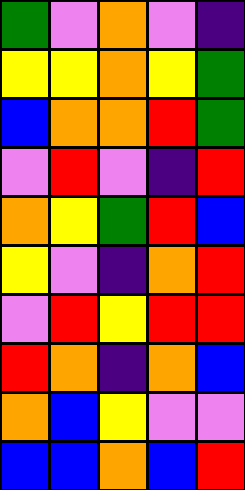[["green", "violet", "orange", "violet", "indigo"], ["yellow", "yellow", "orange", "yellow", "green"], ["blue", "orange", "orange", "red", "green"], ["violet", "red", "violet", "indigo", "red"], ["orange", "yellow", "green", "red", "blue"], ["yellow", "violet", "indigo", "orange", "red"], ["violet", "red", "yellow", "red", "red"], ["red", "orange", "indigo", "orange", "blue"], ["orange", "blue", "yellow", "violet", "violet"], ["blue", "blue", "orange", "blue", "red"]]